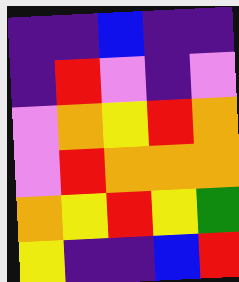[["indigo", "indigo", "blue", "indigo", "indigo"], ["indigo", "red", "violet", "indigo", "violet"], ["violet", "orange", "yellow", "red", "orange"], ["violet", "red", "orange", "orange", "orange"], ["orange", "yellow", "red", "yellow", "green"], ["yellow", "indigo", "indigo", "blue", "red"]]